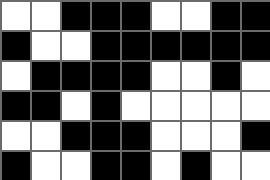[["white", "white", "black", "black", "black", "white", "white", "black", "black"], ["black", "white", "white", "black", "black", "black", "black", "black", "black"], ["white", "black", "black", "black", "black", "white", "white", "black", "white"], ["black", "black", "white", "black", "white", "white", "white", "white", "white"], ["white", "white", "black", "black", "black", "white", "white", "white", "black"], ["black", "white", "white", "black", "black", "white", "black", "white", "white"]]